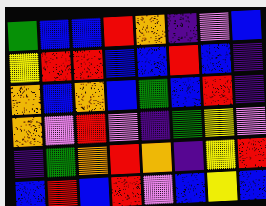[["green", "blue", "blue", "red", "orange", "indigo", "violet", "blue"], ["yellow", "red", "red", "blue", "blue", "red", "blue", "indigo"], ["orange", "blue", "orange", "blue", "green", "blue", "red", "indigo"], ["orange", "violet", "red", "violet", "indigo", "green", "yellow", "violet"], ["indigo", "green", "orange", "red", "orange", "indigo", "yellow", "red"], ["blue", "red", "blue", "red", "violet", "blue", "yellow", "blue"]]